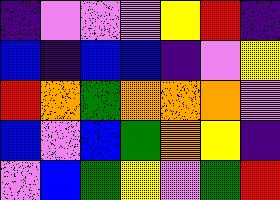[["indigo", "violet", "violet", "violet", "yellow", "red", "indigo"], ["blue", "indigo", "blue", "blue", "indigo", "violet", "yellow"], ["red", "orange", "green", "orange", "orange", "orange", "violet"], ["blue", "violet", "blue", "green", "orange", "yellow", "indigo"], ["violet", "blue", "green", "yellow", "violet", "green", "red"]]